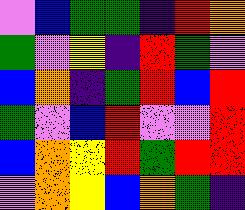[["violet", "blue", "green", "green", "indigo", "red", "orange"], ["green", "violet", "yellow", "indigo", "red", "green", "violet"], ["blue", "orange", "indigo", "green", "red", "blue", "red"], ["green", "violet", "blue", "red", "violet", "violet", "red"], ["blue", "orange", "yellow", "red", "green", "red", "red"], ["violet", "orange", "yellow", "blue", "orange", "green", "indigo"]]